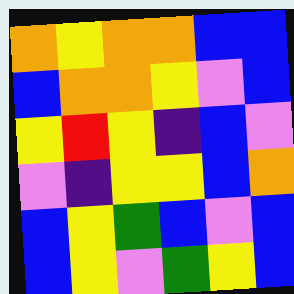[["orange", "yellow", "orange", "orange", "blue", "blue"], ["blue", "orange", "orange", "yellow", "violet", "blue"], ["yellow", "red", "yellow", "indigo", "blue", "violet"], ["violet", "indigo", "yellow", "yellow", "blue", "orange"], ["blue", "yellow", "green", "blue", "violet", "blue"], ["blue", "yellow", "violet", "green", "yellow", "blue"]]